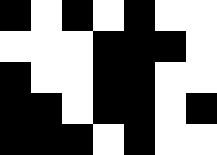[["black", "white", "black", "white", "black", "white", "white"], ["white", "white", "white", "black", "black", "black", "white"], ["black", "white", "white", "black", "black", "white", "white"], ["black", "black", "white", "black", "black", "white", "black"], ["black", "black", "black", "white", "black", "white", "white"]]